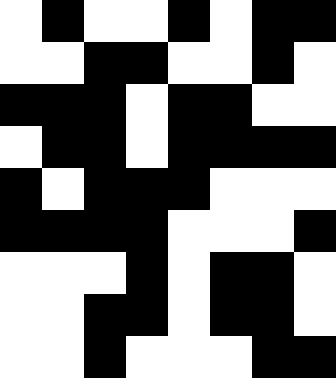[["white", "black", "white", "white", "black", "white", "black", "black"], ["white", "white", "black", "black", "white", "white", "black", "white"], ["black", "black", "black", "white", "black", "black", "white", "white"], ["white", "black", "black", "white", "black", "black", "black", "black"], ["black", "white", "black", "black", "black", "white", "white", "white"], ["black", "black", "black", "black", "white", "white", "white", "black"], ["white", "white", "white", "black", "white", "black", "black", "white"], ["white", "white", "black", "black", "white", "black", "black", "white"], ["white", "white", "black", "white", "white", "white", "black", "black"]]